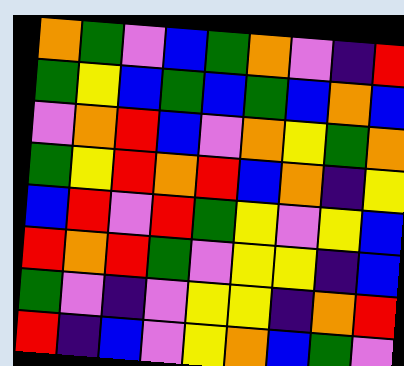[["orange", "green", "violet", "blue", "green", "orange", "violet", "indigo", "red"], ["green", "yellow", "blue", "green", "blue", "green", "blue", "orange", "blue"], ["violet", "orange", "red", "blue", "violet", "orange", "yellow", "green", "orange"], ["green", "yellow", "red", "orange", "red", "blue", "orange", "indigo", "yellow"], ["blue", "red", "violet", "red", "green", "yellow", "violet", "yellow", "blue"], ["red", "orange", "red", "green", "violet", "yellow", "yellow", "indigo", "blue"], ["green", "violet", "indigo", "violet", "yellow", "yellow", "indigo", "orange", "red"], ["red", "indigo", "blue", "violet", "yellow", "orange", "blue", "green", "violet"]]